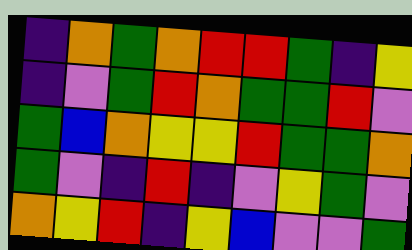[["indigo", "orange", "green", "orange", "red", "red", "green", "indigo", "yellow"], ["indigo", "violet", "green", "red", "orange", "green", "green", "red", "violet"], ["green", "blue", "orange", "yellow", "yellow", "red", "green", "green", "orange"], ["green", "violet", "indigo", "red", "indigo", "violet", "yellow", "green", "violet"], ["orange", "yellow", "red", "indigo", "yellow", "blue", "violet", "violet", "green"]]